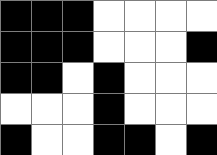[["black", "black", "black", "white", "white", "white", "white"], ["black", "black", "black", "white", "white", "white", "black"], ["black", "black", "white", "black", "white", "white", "white"], ["white", "white", "white", "black", "white", "white", "white"], ["black", "white", "white", "black", "black", "white", "black"]]